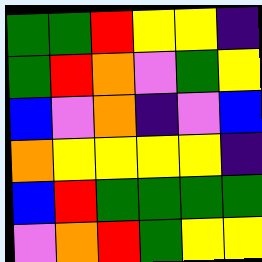[["green", "green", "red", "yellow", "yellow", "indigo"], ["green", "red", "orange", "violet", "green", "yellow"], ["blue", "violet", "orange", "indigo", "violet", "blue"], ["orange", "yellow", "yellow", "yellow", "yellow", "indigo"], ["blue", "red", "green", "green", "green", "green"], ["violet", "orange", "red", "green", "yellow", "yellow"]]